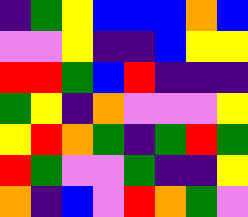[["indigo", "green", "yellow", "blue", "blue", "blue", "orange", "blue"], ["violet", "violet", "yellow", "indigo", "indigo", "blue", "yellow", "yellow"], ["red", "red", "green", "blue", "red", "indigo", "indigo", "indigo"], ["green", "yellow", "indigo", "orange", "violet", "violet", "violet", "yellow"], ["yellow", "red", "orange", "green", "indigo", "green", "red", "green"], ["red", "green", "violet", "violet", "green", "indigo", "indigo", "yellow"], ["orange", "indigo", "blue", "violet", "red", "orange", "green", "violet"]]